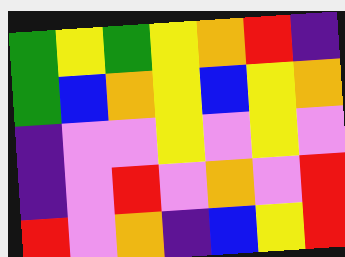[["green", "yellow", "green", "yellow", "orange", "red", "indigo"], ["green", "blue", "orange", "yellow", "blue", "yellow", "orange"], ["indigo", "violet", "violet", "yellow", "violet", "yellow", "violet"], ["indigo", "violet", "red", "violet", "orange", "violet", "red"], ["red", "violet", "orange", "indigo", "blue", "yellow", "red"]]